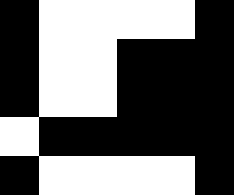[["black", "white", "white", "white", "white", "black"], ["black", "white", "white", "black", "black", "black"], ["black", "white", "white", "black", "black", "black"], ["white", "black", "black", "black", "black", "black"], ["black", "white", "white", "white", "white", "black"]]